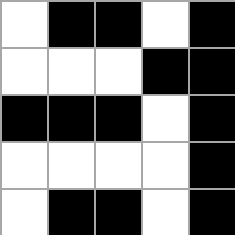[["white", "black", "black", "white", "black"], ["white", "white", "white", "black", "black"], ["black", "black", "black", "white", "black"], ["white", "white", "white", "white", "black"], ["white", "black", "black", "white", "black"]]